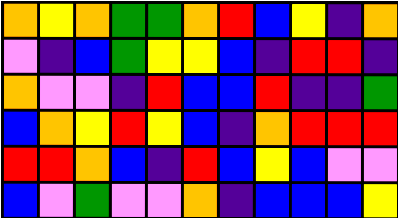[["orange", "yellow", "orange", "green", "green", "orange", "red", "blue", "yellow", "indigo", "orange"], ["violet", "indigo", "blue", "green", "yellow", "yellow", "blue", "indigo", "red", "red", "indigo"], ["orange", "violet", "violet", "indigo", "red", "blue", "blue", "red", "indigo", "indigo", "green"], ["blue", "orange", "yellow", "red", "yellow", "blue", "indigo", "orange", "red", "red", "red"], ["red", "red", "orange", "blue", "indigo", "red", "blue", "yellow", "blue", "violet", "violet"], ["blue", "violet", "green", "violet", "violet", "orange", "indigo", "blue", "blue", "blue", "yellow"]]